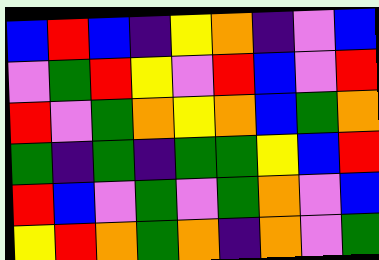[["blue", "red", "blue", "indigo", "yellow", "orange", "indigo", "violet", "blue"], ["violet", "green", "red", "yellow", "violet", "red", "blue", "violet", "red"], ["red", "violet", "green", "orange", "yellow", "orange", "blue", "green", "orange"], ["green", "indigo", "green", "indigo", "green", "green", "yellow", "blue", "red"], ["red", "blue", "violet", "green", "violet", "green", "orange", "violet", "blue"], ["yellow", "red", "orange", "green", "orange", "indigo", "orange", "violet", "green"]]